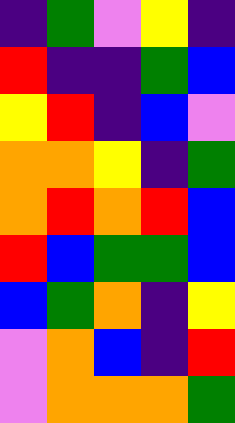[["indigo", "green", "violet", "yellow", "indigo"], ["red", "indigo", "indigo", "green", "blue"], ["yellow", "red", "indigo", "blue", "violet"], ["orange", "orange", "yellow", "indigo", "green"], ["orange", "red", "orange", "red", "blue"], ["red", "blue", "green", "green", "blue"], ["blue", "green", "orange", "indigo", "yellow"], ["violet", "orange", "blue", "indigo", "red"], ["violet", "orange", "orange", "orange", "green"]]